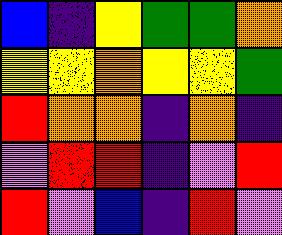[["blue", "indigo", "yellow", "green", "green", "orange"], ["yellow", "yellow", "orange", "yellow", "yellow", "green"], ["red", "orange", "orange", "indigo", "orange", "indigo"], ["violet", "red", "red", "indigo", "violet", "red"], ["red", "violet", "blue", "indigo", "red", "violet"]]